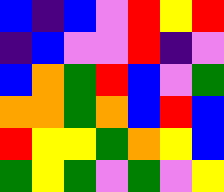[["blue", "indigo", "blue", "violet", "red", "yellow", "red"], ["indigo", "blue", "violet", "violet", "red", "indigo", "violet"], ["blue", "orange", "green", "red", "blue", "violet", "green"], ["orange", "orange", "green", "orange", "blue", "red", "blue"], ["red", "yellow", "yellow", "green", "orange", "yellow", "blue"], ["green", "yellow", "green", "violet", "green", "violet", "yellow"]]